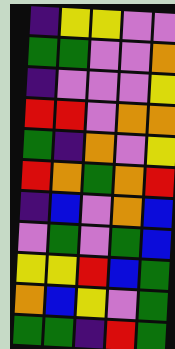[["indigo", "yellow", "yellow", "violet", "violet"], ["green", "green", "violet", "violet", "orange"], ["indigo", "violet", "violet", "violet", "yellow"], ["red", "red", "violet", "orange", "orange"], ["green", "indigo", "orange", "violet", "yellow"], ["red", "orange", "green", "orange", "red"], ["indigo", "blue", "violet", "orange", "blue"], ["violet", "green", "violet", "green", "blue"], ["yellow", "yellow", "red", "blue", "green"], ["orange", "blue", "yellow", "violet", "green"], ["green", "green", "indigo", "red", "green"]]